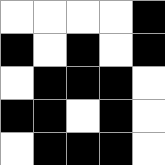[["white", "white", "white", "white", "black"], ["black", "white", "black", "white", "black"], ["white", "black", "black", "black", "white"], ["black", "black", "white", "black", "white"], ["white", "black", "black", "black", "white"]]